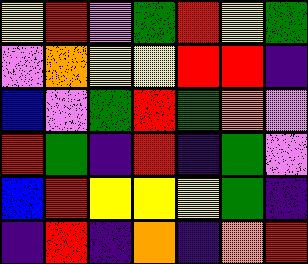[["yellow", "red", "violet", "green", "red", "yellow", "green"], ["violet", "orange", "yellow", "yellow", "red", "red", "indigo"], ["blue", "violet", "green", "red", "green", "orange", "violet"], ["red", "green", "indigo", "red", "indigo", "green", "violet"], ["blue", "red", "yellow", "yellow", "yellow", "green", "indigo"], ["indigo", "red", "indigo", "orange", "indigo", "orange", "red"]]